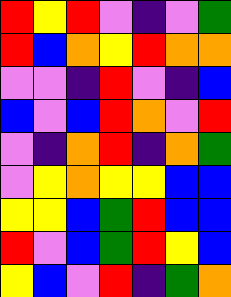[["red", "yellow", "red", "violet", "indigo", "violet", "green"], ["red", "blue", "orange", "yellow", "red", "orange", "orange"], ["violet", "violet", "indigo", "red", "violet", "indigo", "blue"], ["blue", "violet", "blue", "red", "orange", "violet", "red"], ["violet", "indigo", "orange", "red", "indigo", "orange", "green"], ["violet", "yellow", "orange", "yellow", "yellow", "blue", "blue"], ["yellow", "yellow", "blue", "green", "red", "blue", "blue"], ["red", "violet", "blue", "green", "red", "yellow", "blue"], ["yellow", "blue", "violet", "red", "indigo", "green", "orange"]]